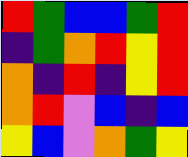[["red", "green", "blue", "blue", "green", "red"], ["indigo", "green", "orange", "red", "yellow", "red"], ["orange", "indigo", "red", "indigo", "yellow", "red"], ["orange", "red", "violet", "blue", "indigo", "blue"], ["yellow", "blue", "violet", "orange", "green", "yellow"]]